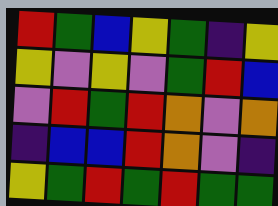[["red", "green", "blue", "yellow", "green", "indigo", "yellow"], ["yellow", "violet", "yellow", "violet", "green", "red", "blue"], ["violet", "red", "green", "red", "orange", "violet", "orange"], ["indigo", "blue", "blue", "red", "orange", "violet", "indigo"], ["yellow", "green", "red", "green", "red", "green", "green"]]